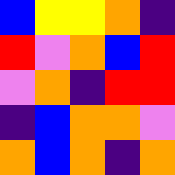[["blue", "yellow", "yellow", "orange", "indigo"], ["red", "violet", "orange", "blue", "red"], ["violet", "orange", "indigo", "red", "red"], ["indigo", "blue", "orange", "orange", "violet"], ["orange", "blue", "orange", "indigo", "orange"]]